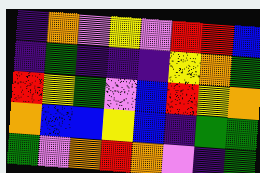[["indigo", "orange", "violet", "yellow", "violet", "red", "red", "blue"], ["indigo", "green", "indigo", "indigo", "indigo", "yellow", "orange", "green"], ["red", "yellow", "green", "violet", "blue", "red", "yellow", "orange"], ["orange", "blue", "blue", "yellow", "blue", "indigo", "green", "green"], ["green", "violet", "orange", "red", "orange", "violet", "indigo", "green"]]